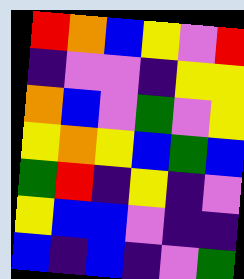[["red", "orange", "blue", "yellow", "violet", "red"], ["indigo", "violet", "violet", "indigo", "yellow", "yellow"], ["orange", "blue", "violet", "green", "violet", "yellow"], ["yellow", "orange", "yellow", "blue", "green", "blue"], ["green", "red", "indigo", "yellow", "indigo", "violet"], ["yellow", "blue", "blue", "violet", "indigo", "indigo"], ["blue", "indigo", "blue", "indigo", "violet", "green"]]